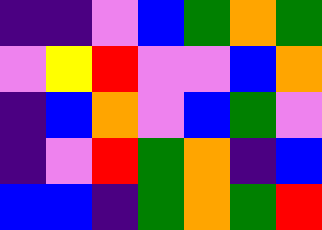[["indigo", "indigo", "violet", "blue", "green", "orange", "green"], ["violet", "yellow", "red", "violet", "violet", "blue", "orange"], ["indigo", "blue", "orange", "violet", "blue", "green", "violet"], ["indigo", "violet", "red", "green", "orange", "indigo", "blue"], ["blue", "blue", "indigo", "green", "orange", "green", "red"]]